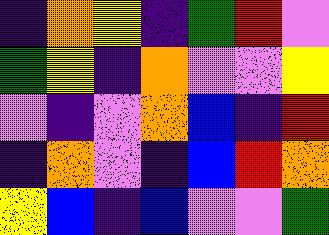[["indigo", "orange", "yellow", "indigo", "green", "red", "violet"], ["green", "yellow", "indigo", "orange", "violet", "violet", "yellow"], ["violet", "indigo", "violet", "orange", "blue", "indigo", "red"], ["indigo", "orange", "violet", "indigo", "blue", "red", "orange"], ["yellow", "blue", "indigo", "blue", "violet", "violet", "green"]]